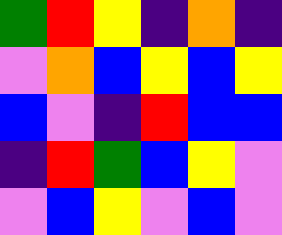[["green", "red", "yellow", "indigo", "orange", "indigo"], ["violet", "orange", "blue", "yellow", "blue", "yellow"], ["blue", "violet", "indigo", "red", "blue", "blue"], ["indigo", "red", "green", "blue", "yellow", "violet"], ["violet", "blue", "yellow", "violet", "blue", "violet"]]